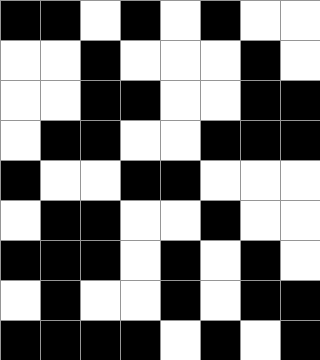[["black", "black", "white", "black", "white", "black", "white", "white"], ["white", "white", "black", "white", "white", "white", "black", "white"], ["white", "white", "black", "black", "white", "white", "black", "black"], ["white", "black", "black", "white", "white", "black", "black", "black"], ["black", "white", "white", "black", "black", "white", "white", "white"], ["white", "black", "black", "white", "white", "black", "white", "white"], ["black", "black", "black", "white", "black", "white", "black", "white"], ["white", "black", "white", "white", "black", "white", "black", "black"], ["black", "black", "black", "black", "white", "black", "white", "black"]]